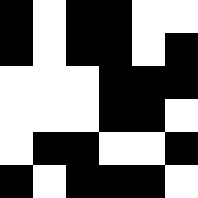[["black", "white", "black", "black", "white", "white"], ["black", "white", "black", "black", "white", "black"], ["white", "white", "white", "black", "black", "black"], ["white", "white", "white", "black", "black", "white"], ["white", "black", "black", "white", "white", "black"], ["black", "white", "black", "black", "black", "white"]]